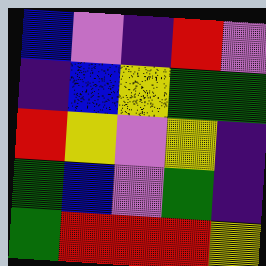[["blue", "violet", "indigo", "red", "violet"], ["indigo", "blue", "yellow", "green", "green"], ["red", "yellow", "violet", "yellow", "indigo"], ["green", "blue", "violet", "green", "indigo"], ["green", "red", "red", "red", "yellow"]]